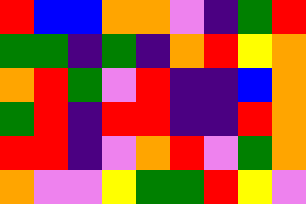[["red", "blue", "blue", "orange", "orange", "violet", "indigo", "green", "red"], ["green", "green", "indigo", "green", "indigo", "orange", "red", "yellow", "orange"], ["orange", "red", "green", "violet", "red", "indigo", "indigo", "blue", "orange"], ["green", "red", "indigo", "red", "red", "indigo", "indigo", "red", "orange"], ["red", "red", "indigo", "violet", "orange", "red", "violet", "green", "orange"], ["orange", "violet", "violet", "yellow", "green", "green", "red", "yellow", "violet"]]